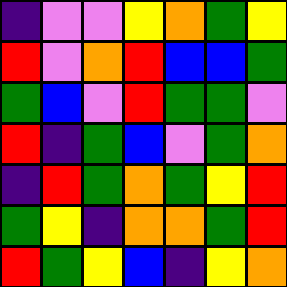[["indigo", "violet", "violet", "yellow", "orange", "green", "yellow"], ["red", "violet", "orange", "red", "blue", "blue", "green"], ["green", "blue", "violet", "red", "green", "green", "violet"], ["red", "indigo", "green", "blue", "violet", "green", "orange"], ["indigo", "red", "green", "orange", "green", "yellow", "red"], ["green", "yellow", "indigo", "orange", "orange", "green", "red"], ["red", "green", "yellow", "blue", "indigo", "yellow", "orange"]]